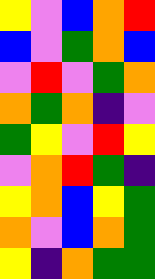[["yellow", "violet", "blue", "orange", "red"], ["blue", "violet", "green", "orange", "blue"], ["violet", "red", "violet", "green", "orange"], ["orange", "green", "orange", "indigo", "violet"], ["green", "yellow", "violet", "red", "yellow"], ["violet", "orange", "red", "green", "indigo"], ["yellow", "orange", "blue", "yellow", "green"], ["orange", "violet", "blue", "orange", "green"], ["yellow", "indigo", "orange", "green", "green"]]